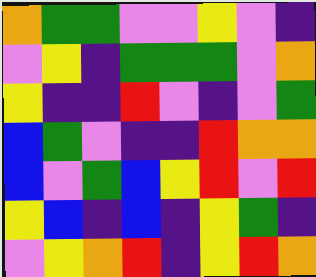[["orange", "green", "green", "violet", "violet", "yellow", "violet", "indigo"], ["violet", "yellow", "indigo", "green", "green", "green", "violet", "orange"], ["yellow", "indigo", "indigo", "red", "violet", "indigo", "violet", "green"], ["blue", "green", "violet", "indigo", "indigo", "red", "orange", "orange"], ["blue", "violet", "green", "blue", "yellow", "red", "violet", "red"], ["yellow", "blue", "indigo", "blue", "indigo", "yellow", "green", "indigo"], ["violet", "yellow", "orange", "red", "indigo", "yellow", "red", "orange"]]